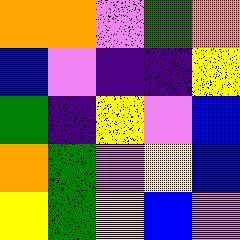[["orange", "orange", "violet", "green", "orange"], ["blue", "violet", "indigo", "indigo", "yellow"], ["green", "indigo", "yellow", "violet", "blue"], ["orange", "green", "violet", "yellow", "blue"], ["yellow", "green", "yellow", "blue", "violet"]]